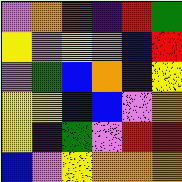[["violet", "orange", "red", "indigo", "red", "green"], ["yellow", "violet", "yellow", "violet", "blue", "red"], ["violet", "green", "blue", "orange", "indigo", "yellow"], ["yellow", "yellow", "blue", "blue", "violet", "orange"], ["yellow", "indigo", "green", "violet", "red", "red"], ["blue", "violet", "yellow", "orange", "orange", "orange"]]